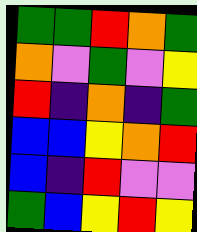[["green", "green", "red", "orange", "green"], ["orange", "violet", "green", "violet", "yellow"], ["red", "indigo", "orange", "indigo", "green"], ["blue", "blue", "yellow", "orange", "red"], ["blue", "indigo", "red", "violet", "violet"], ["green", "blue", "yellow", "red", "yellow"]]